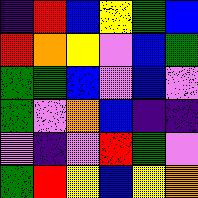[["indigo", "red", "blue", "yellow", "green", "blue"], ["red", "orange", "yellow", "violet", "blue", "green"], ["green", "green", "blue", "violet", "blue", "violet"], ["green", "violet", "orange", "blue", "indigo", "indigo"], ["violet", "indigo", "violet", "red", "green", "violet"], ["green", "red", "yellow", "blue", "yellow", "orange"]]